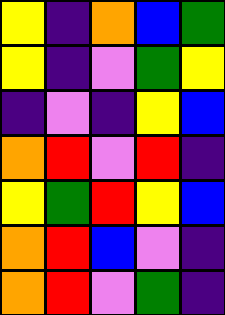[["yellow", "indigo", "orange", "blue", "green"], ["yellow", "indigo", "violet", "green", "yellow"], ["indigo", "violet", "indigo", "yellow", "blue"], ["orange", "red", "violet", "red", "indigo"], ["yellow", "green", "red", "yellow", "blue"], ["orange", "red", "blue", "violet", "indigo"], ["orange", "red", "violet", "green", "indigo"]]